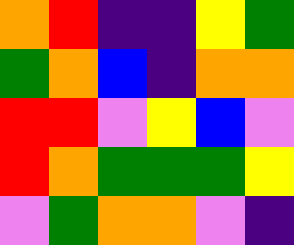[["orange", "red", "indigo", "indigo", "yellow", "green"], ["green", "orange", "blue", "indigo", "orange", "orange"], ["red", "red", "violet", "yellow", "blue", "violet"], ["red", "orange", "green", "green", "green", "yellow"], ["violet", "green", "orange", "orange", "violet", "indigo"]]